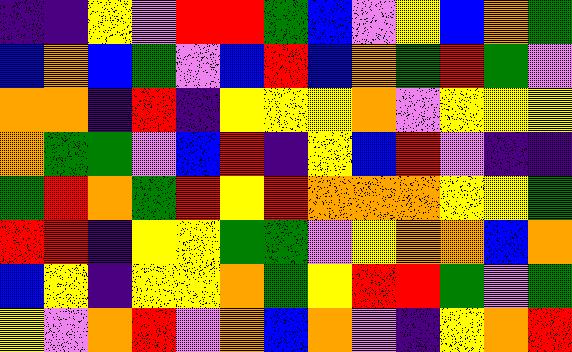[["indigo", "indigo", "yellow", "violet", "red", "red", "green", "blue", "violet", "yellow", "blue", "orange", "green"], ["blue", "orange", "blue", "green", "violet", "blue", "red", "blue", "orange", "green", "red", "green", "violet"], ["orange", "orange", "indigo", "red", "indigo", "yellow", "yellow", "yellow", "orange", "violet", "yellow", "yellow", "yellow"], ["orange", "green", "green", "violet", "blue", "red", "indigo", "yellow", "blue", "red", "violet", "indigo", "indigo"], ["green", "red", "orange", "green", "red", "yellow", "red", "orange", "orange", "orange", "yellow", "yellow", "green"], ["red", "red", "indigo", "yellow", "yellow", "green", "green", "violet", "yellow", "orange", "orange", "blue", "orange"], ["blue", "yellow", "indigo", "yellow", "yellow", "orange", "green", "yellow", "red", "red", "green", "violet", "green"], ["yellow", "violet", "orange", "red", "violet", "orange", "blue", "orange", "violet", "indigo", "yellow", "orange", "red"]]